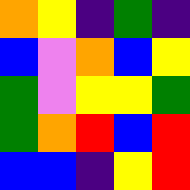[["orange", "yellow", "indigo", "green", "indigo"], ["blue", "violet", "orange", "blue", "yellow"], ["green", "violet", "yellow", "yellow", "green"], ["green", "orange", "red", "blue", "red"], ["blue", "blue", "indigo", "yellow", "red"]]